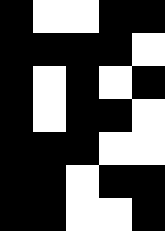[["black", "white", "white", "black", "black"], ["black", "black", "black", "black", "white"], ["black", "white", "black", "white", "black"], ["black", "white", "black", "black", "white"], ["black", "black", "black", "white", "white"], ["black", "black", "white", "black", "black"], ["black", "black", "white", "white", "black"]]